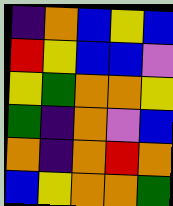[["indigo", "orange", "blue", "yellow", "blue"], ["red", "yellow", "blue", "blue", "violet"], ["yellow", "green", "orange", "orange", "yellow"], ["green", "indigo", "orange", "violet", "blue"], ["orange", "indigo", "orange", "red", "orange"], ["blue", "yellow", "orange", "orange", "green"]]